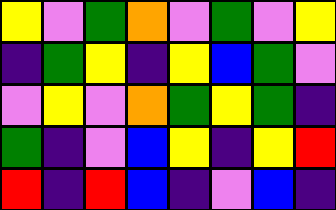[["yellow", "violet", "green", "orange", "violet", "green", "violet", "yellow"], ["indigo", "green", "yellow", "indigo", "yellow", "blue", "green", "violet"], ["violet", "yellow", "violet", "orange", "green", "yellow", "green", "indigo"], ["green", "indigo", "violet", "blue", "yellow", "indigo", "yellow", "red"], ["red", "indigo", "red", "blue", "indigo", "violet", "blue", "indigo"]]